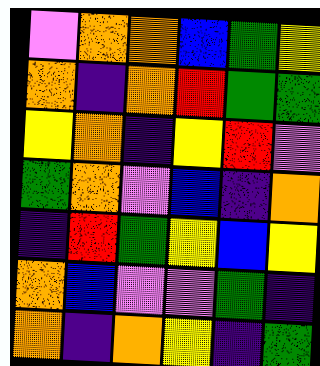[["violet", "orange", "orange", "blue", "green", "yellow"], ["orange", "indigo", "orange", "red", "green", "green"], ["yellow", "orange", "indigo", "yellow", "red", "violet"], ["green", "orange", "violet", "blue", "indigo", "orange"], ["indigo", "red", "green", "yellow", "blue", "yellow"], ["orange", "blue", "violet", "violet", "green", "indigo"], ["orange", "indigo", "orange", "yellow", "indigo", "green"]]